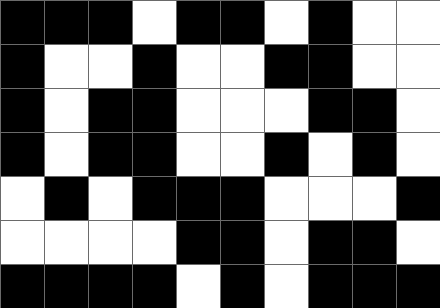[["black", "black", "black", "white", "black", "black", "white", "black", "white", "white"], ["black", "white", "white", "black", "white", "white", "black", "black", "white", "white"], ["black", "white", "black", "black", "white", "white", "white", "black", "black", "white"], ["black", "white", "black", "black", "white", "white", "black", "white", "black", "white"], ["white", "black", "white", "black", "black", "black", "white", "white", "white", "black"], ["white", "white", "white", "white", "black", "black", "white", "black", "black", "white"], ["black", "black", "black", "black", "white", "black", "white", "black", "black", "black"]]